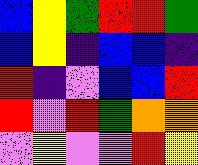[["blue", "yellow", "green", "red", "red", "green"], ["blue", "yellow", "indigo", "blue", "blue", "indigo"], ["red", "indigo", "violet", "blue", "blue", "red"], ["red", "violet", "red", "green", "orange", "orange"], ["violet", "yellow", "violet", "violet", "red", "yellow"]]